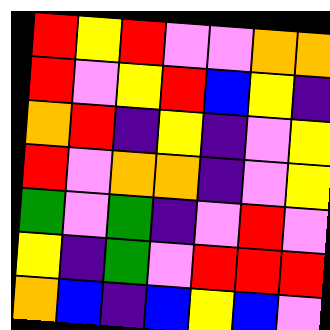[["red", "yellow", "red", "violet", "violet", "orange", "orange"], ["red", "violet", "yellow", "red", "blue", "yellow", "indigo"], ["orange", "red", "indigo", "yellow", "indigo", "violet", "yellow"], ["red", "violet", "orange", "orange", "indigo", "violet", "yellow"], ["green", "violet", "green", "indigo", "violet", "red", "violet"], ["yellow", "indigo", "green", "violet", "red", "red", "red"], ["orange", "blue", "indigo", "blue", "yellow", "blue", "violet"]]